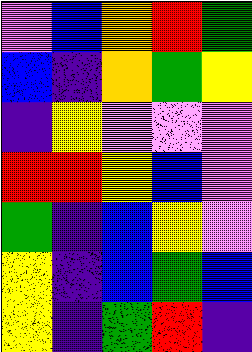[["violet", "blue", "orange", "red", "green"], ["blue", "indigo", "orange", "green", "yellow"], ["indigo", "yellow", "violet", "violet", "violet"], ["red", "red", "yellow", "blue", "violet"], ["green", "indigo", "blue", "yellow", "violet"], ["yellow", "indigo", "blue", "green", "blue"], ["yellow", "indigo", "green", "red", "indigo"]]